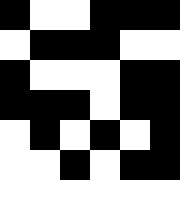[["black", "white", "white", "black", "black", "black"], ["white", "black", "black", "black", "white", "white"], ["black", "white", "white", "white", "black", "black"], ["black", "black", "black", "white", "black", "black"], ["white", "black", "white", "black", "white", "black"], ["white", "white", "black", "white", "black", "black"], ["white", "white", "white", "white", "white", "white"]]